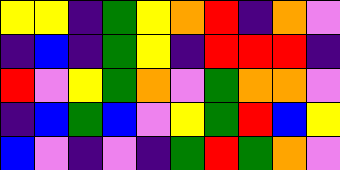[["yellow", "yellow", "indigo", "green", "yellow", "orange", "red", "indigo", "orange", "violet"], ["indigo", "blue", "indigo", "green", "yellow", "indigo", "red", "red", "red", "indigo"], ["red", "violet", "yellow", "green", "orange", "violet", "green", "orange", "orange", "violet"], ["indigo", "blue", "green", "blue", "violet", "yellow", "green", "red", "blue", "yellow"], ["blue", "violet", "indigo", "violet", "indigo", "green", "red", "green", "orange", "violet"]]